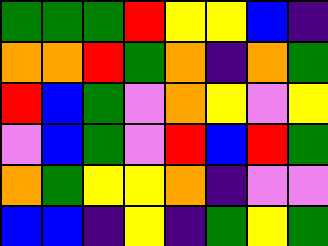[["green", "green", "green", "red", "yellow", "yellow", "blue", "indigo"], ["orange", "orange", "red", "green", "orange", "indigo", "orange", "green"], ["red", "blue", "green", "violet", "orange", "yellow", "violet", "yellow"], ["violet", "blue", "green", "violet", "red", "blue", "red", "green"], ["orange", "green", "yellow", "yellow", "orange", "indigo", "violet", "violet"], ["blue", "blue", "indigo", "yellow", "indigo", "green", "yellow", "green"]]